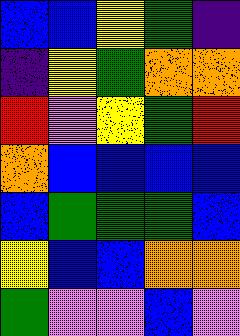[["blue", "blue", "yellow", "green", "indigo"], ["indigo", "yellow", "green", "orange", "orange"], ["red", "violet", "yellow", "green", "red"], ["orange", "blue", "blue", "blue", "blue"], ["blue", "green", "green", "green", "blue"], ["yellow", "blue", "blue", "orange", "orange"], ["green", "violet", "violet", "blue", "violet"]]